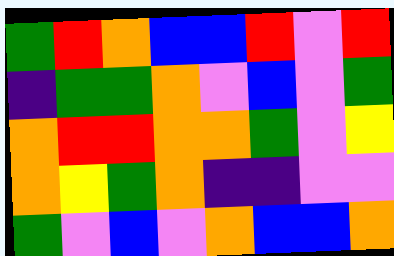[["green", "red", "orange", "blue", "blue", "red", "violet", "red"], ["indigo", "green", "green", "orange", "violet", "blue", "violet", "green"], ["orange", "red", "red", "orange", "orange", "green", "violet", "yellow"], ["orange", "yellow", "green", "orange", "indigo", "indigo", "violet", "violet"], ["green", "violet", "blue", "violet", "orange", "blue", "blue", "orange"]]